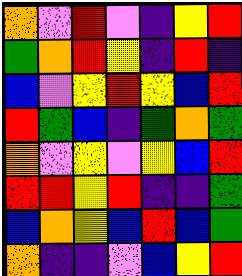[["orange", "violet", "red", "violet", "indigo", "yellow", "red"], ["green", "orange", "red", "yellow", "indigo", "red", "indigo"], ["blue", "violet", "yellow", "red", "yellow", "blue", "red"], ["red", "green", "blue", "indigo", "green", "orange", "green"], ["orange", "violet", "yellow", "violet", "yellow", "blue", "red"], ["red", "red", "yellow", "red", "indigo", "indigo", "green"], ["blue", "orange", "yellow", "blue", "red", "blue", "green"], ["orange", "indigo", "indigo", "violet", "blue", "yellow", "red"]]